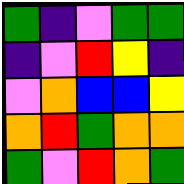[["green", "indigo", "violet", "green", "green"], ["indigo", "violet", "red", "yellow", "indigo"], ["violet", "orange", "blue", "blue", "yellow"], ["orange", "red", "green", "orange", "orange"], ["green", "violet", "red", "orange", "green"]]